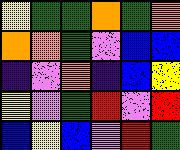[["yellow", "green", "green", "orange", "green", "orange"], ["orange", "orange", "green", "violet", "blue", "blue"], ["indigo", "violet", "orange", "indigo", "blue", "yellow"], ["yellow", "violet", "green", "red", "violet", "red"], ["blue", "yellow", "blue", "violet", "red", "green"]]